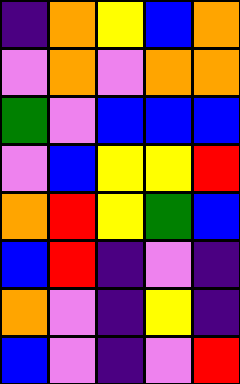[["indigo", "orange", "yellow", "blue", "orange"], ["violet", "orange", "violet", "orange", "orange"], ["green", "violet", "blue", "blue", "blue"], ["violet", "blue", "yellow", "yellow", "red"], ["orange", "red", "yellow", "green", "blue"], ["blue", "red", "indigo", "violet", "indigo"], ["orange", "violet", "indigo", "yellow", "indigo"], ["blue", "violet", "indigo", "violet", "red"]]